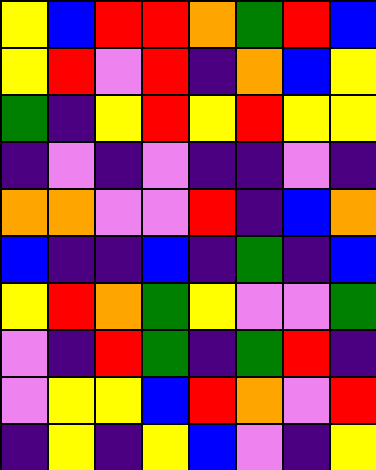[["yellow", "blue", "red", "red", "orange", "green", "red", "blue"], ["yellow", "red", "violet", "red", "indigo", "orange", "blue", "yellow"], ["green", "indigo", "yellow", "red", "yellow", "red", "yellow", "yellow"], ["indigo", "violet", "indigo", "violet", "indigo", "indigo", "violet", "indigo"], ["orange", "orange", "violet", "violet", "red", "indigo", "blue", "orange"], ["blue", "indigo", "indigo", "blue", "indigo", "green", "indigo", "blue"], ["yellow", "red", "orange", "green", "yellow", "violet", "violet", "green"], ["violet", "indigo", "red", "green", "indigo", "green", "red", "indigo"], ["violet", "yellow", "yellow", "blue", "red", "orange", "violet", "red"], ["indigo", "yellow", "indigo", "yellow", "blue", "violet", "indigo", "yellow"]]